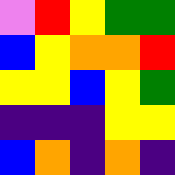[["violet", "red", "yellow", "green", "green"], ["blue", "yellow", "orange", "orange", "red"], ["yellow", "yellow", "blue", "yellow", "green"], ["indigo", "indigo", "indigo", "yellow", "yellow"], ["blue", "orange", "indigo", "orange", "indigo"]]